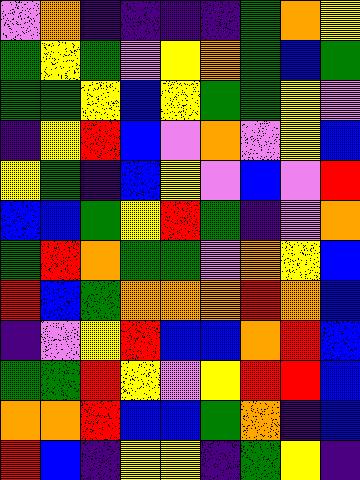[["violet", "orange", "indigo", "indigo", "indigo", "indigo", "green", "orange", "yellow"], ["green", "yellow", "green", "violet", "yellow", "orange", "green", "blue", "green"], ["green", "green", "yellow", "blue", "yellow", "green", "green", "yellow", "violet"], ["indigo", "yellow", "red", "blue", "violet", "orange", "violet", "yellow", "blue"], ["yellow", "green", "indigo", "blue", "yellow", "violet", "blue", "violet", "red"], ["blue", "blue", "green", "yellow", "red", "green", "indigo", "violet", "orange"], ["green", "red", "orange", "green", "green", "violet", "orange", "yellow", "blue"], ["red", "blue", "green", "orange", "orange", "orange", "red", "orange", "blue"], ["indigo", "violet", "yellow", "red", "blue", "blue", "orange", "red", "blue"], ["green", "green", "red", "yellow", "violet", "yellow", "red", "red", "blue"], ["orange", "orange", "red", "blue", "blue", "green", "orange", "indigo", "blue"], ["red", "blue", "indigo", "yellow", "yellow", "indigo", "green", "yellow", "indigo"]]